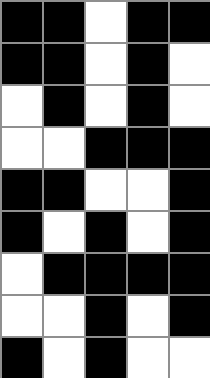[["black", "black", "white", "black", "black"], ["black", "black", "white", "black", "white"], ["white", "black", "white", "black", "white"], ["white", "white", "black", "black", "black"], ["black", "black", "white", "white", "black"], ["black", "white", "black", "white", "black"], ["white", "black", "black", "black", "black"], ["white", "white", "black", "white", "black"], ["black", "white", "black", "white", "white"]]